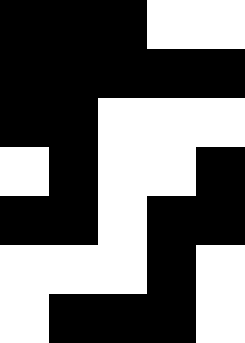[["black", "black", "black", "white", "white"], ["black", "black", "black", "black", "black"], ["black", "black", "white", "white", "white"], ["white", "black", "white", "white", "black"], ["black", "black", "white", "black", "black"], ["white", "white", "white", "black", "white"], ["white", "black", "black", "black", "white"]]